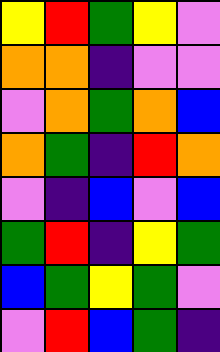[["yellow", "red", "green", "yellow", "violet"], ["orange", "orange", "indigo", "violet", "violet"], ["violet", "orange", "green", "orange", "blue"], ["orange", "green", "indigo", "red", "orange"], ["violet", "indigo", "blue", "violet", "blue"], ["green", "red", "indigo", "yellow", "green"], ["blue", "green", "yellow", "green", "violet"], ["violet", "red", "blue", "green", "indigo"]]